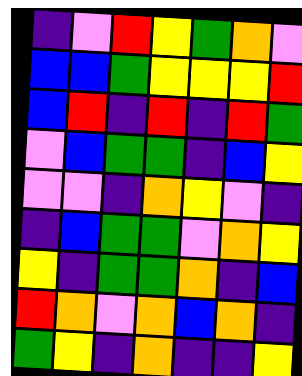[["indigo", "violet", "red", "yellow", "green", "orange", "violet"], ["blue", "blue", "green", "yellow", "yellow", "yellow", "red"], ["blue", "red", "indigo", "red", "indigo", "red", "green"], ["violet", "blue", "green", "green", "indigo", "blue", "yellow"], ["violet", "violet", "indigo", "orange", "yellow", "violet", "indigo"], ["indigo", "blue", "green", "green", "violet", "orange", "yellow"], ["yellow", "indigo", "green", "green", "orange", "indigo", "blue"], ["red", "orange", "violet", "orange", "blue", "orange", "indigo"], ["green", "yellow", "indigo", "orange", "indigo", "indigo", "yellow"]]